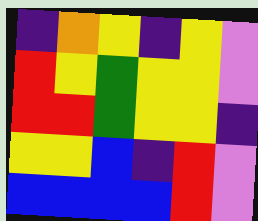[["indigo", "orange", "yellow", "indigo", "yellow", "violet"], ["red", "yellow", "green", "yellow", "yellow", "violet"], ["red", "red", "green", "yellow", "yellow", "indigo"], ["yellow", "yellow", "blue", "indigo", "red", "violet"], ["blue", "blue", "blue", "blue", "red", "violet"]]